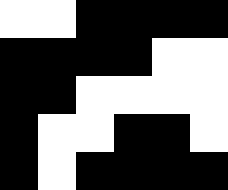[["white", "white", "black", "black", "black", "black"], ["black", "black", "black", "black", "white", "white"], ["black", "black", "white", "white", "white", "white"], ["black", "white", "white", "black", "black", "white"], ["black", "white", "black", "black", "black", "black"]]